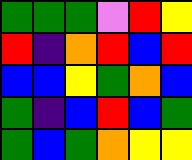[["green", "green", "green", "violet", "red", "yellow"], ["red", "indigo", "orange", "red", "blue", "red"], ["blue", "blue", "yellow", "green", "orange", "blue"], ["green", "indigo", "blue", "red", "blue", "green"], ["green", "blue", "green", "orange", "yellow", "yellow"]]